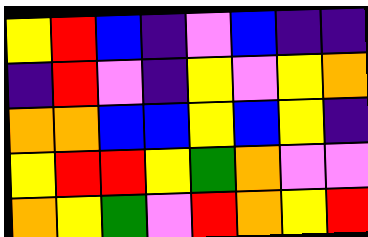[["yellow", "red", "blue", "indigo", "violet", "blue", "indigo", "indigo"], ["indigo", "red", "violet", "indigo", "yellow", "violet", "yellow", "orange"], ["orange", "orange", "blue", "blue", "yellow", "blue", "yellow", "indigo"], ["yellow", "red", "red", "yellow", "green", "orange", "violet", "violet"], ["orange", "yellow", "green", "violet", "red", "orange", "yellow", "red"]]